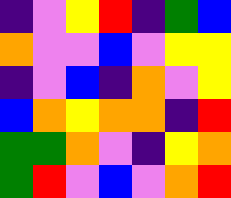[["indigo", "violet", "yellow", "red", "indigo", "green", "blue"], ["orange", "violet", "violet", "blue", "violet", "yellow", "yellow"], ["indigo", "violet", "blue", "indigo", "orange", "violet", "yellow"], ["blue", "orange", "yellow", "orange", "orange", "indigo", "red"], ["green", "green", "orange", "violet", "indigo", "yellow", "orange"], ["green", "red", "violet", "blue", "violet", "orange", "red"]]